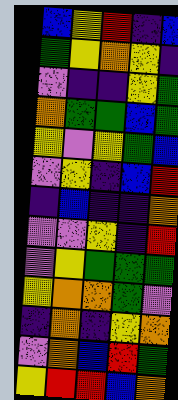[["blue", "yellow", "red", "indigo", "blue"], ["green", "yellow", "orange", "yellow", "indigo"], ["violet", "indigo", "indigo", "yellow", "green"], ["orange", "green", "green", "blue", "green"], ["yellow", "violet", "yellow", "green", "blue"], ["violet", "yellow", "indigo", "blue", "red"], ["indigo", "blue", "indigo", "indigo", "orange"], ["violet", "violet", "yellow", "indigo", "red"], ["violet", "yellow", "green", "green", "green"], ["yellow", "orange", "orange", "green", "violet"], ["indigo", "orange", "indigo", "yellow", "orange"], ["violet", "orange", "blue", "red", "green"], ["yellow", "red", "red", "blue", "orange"]]